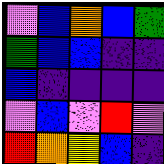[["violet", "blue", "orange", "blue", "green"], ["green", "blue", "blue", "indigo", "indigo"], ["blue", "indigo", "indigo", "indigo", "indigo"], ["violet", "blue", "violet", "red", "violet"], ["red", "orange", "yellow", "blue", "indigo"]]